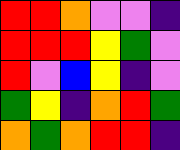[["red", "red", "orange", "violet", "violet", "indigo"], ["red", "red", "red", "yellow", "green", "violet"], ["red", "violet", "blue", "yellow", "indigo", "violet"], ["green", "yellow", "indigo", "orange", "red", "green"], ["orange", "green", "orange", "red", "red", "indigo"]]